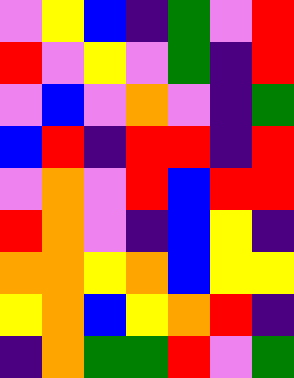[["violet", "yellow", "blue", "indigo", "green", "violet", "red"], ["red", "violet", "yellow", "violet", "green", "indigo", "red"], ["violet", "blue", "violet", "orange", "violet", "indigo", "green"], ["blue", "red", "indigo", "red", "red", "indigo", "red"], ["violet", "orange", "violet", "red", "blue", "red", "red"], ["red", "orange", "violet", "indigo", "blue", "yellow", "indigo"], ["orange", "orange", "yellow", "orange", "blue", "yellow", "yellow"], ["yellow", "orange", "blue", "yellow", "orange", "red", "indigo"], ["indigo", "orange", "green", "green", "red", "violet", "green"]]